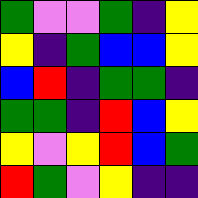[["green", "violet", "violet", "green", "indigo", "yellow"], ["yellow", "indigo", "green", "blue", "blue", "yellow"], ["blue", "red", "indigo", "green", "green", "indigo"], ["green", "green", "indigo", "red", "blue", "yellow"], ["yellow", "violet", "yellow", "red", "blue", "green"], ["red", "green", "violet", "yellow", "indigo", "indigo"]]